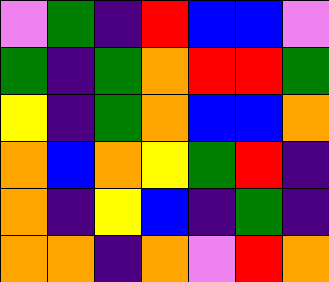[["violet", "green", "indigo", "red", "blue", "blue", "violet"], ["green", "indigo", "green", "orange", "red", "red", "green"], ["yellow", "indigo", "green", "orange", "blue", "blue", "orange"], ["orange", "blue", "orange", "yellow", "green", "red", "indigo"], ["orange", "indigo", "yellow", "blue", "indigo", "green", "indigo"], ["orange", "orange", "indigo", "orange", "violet", "red", "orange"]]